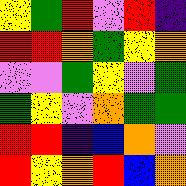[["yellow", "green", "red", "violet", "red", "indigo"], ["red", "red", "orange", "green", "yellow", "orange"], ["violet", "violet", "green", "yellow", "violet", "green"], ["green", "yellow", "violet", "orange", "green", "green"], ["red", "red", "indigo", "blue", "orange", "violet"], ["red", "yellow", "orange", "red", "blue", "orange"]]